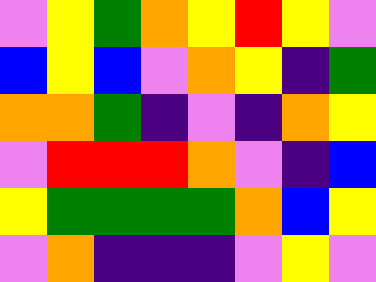[["violet", "yellow", "green", "orange", "yellow", "red", "yellow", "violet"], ["blue", "yellow", "blue", "violet", "orange", "yellow", "indigo", "green"], ["orange", "orange", "green", "indigo", "violet", "indigo", "orange", "yellow"], ["violet", "red", "red", "red", "orange", "violet", "indigo", "blue"], ["yellow", "green", "green", "green", "green", "orange", "blue", "yellow"], ["violet", "orange", "indigo", "indigo", "indigo", "violet", "yellow", "violet"]]